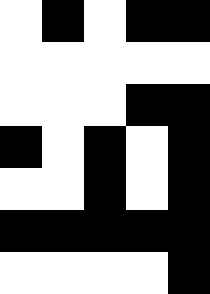[["white", "black", "white", "black", "black"], ["white", "white", "white", "white", "white"], ["white", "white", "white", "black", "black"], ["black", "white", "black", "white", "black"], ["white", "white", "black", "white", "black"], ["black", "black", "black", "black", "black"], ["white", "white", "white", "white", "black"]]